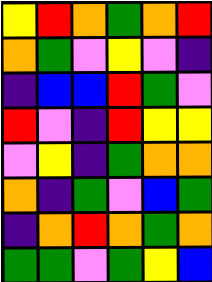[["yellow", "red", "orange", "green", "orange", "red"], ["orange", "green", "violet", "yellow", "violet", "indigo"], ["indigo", "blue", "blue", "red", "green", "violet"], ["red", "violet", "indigo", "red", "yellow", "yellow"], ["violet", "yellow", "indigo", "green", "orange", "orange"], ["orange", "indigo", "green", "violet", "blue", "green"], ["indigo", "orange", "red", "orange", "green", "orange"], ["green", "green", "violet", "green", "yellow", "blue"]]